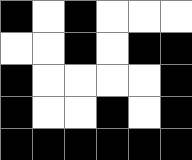[["black", "white", "black", "white", "white", "white"], ["white", "white", "black", "white", "black", "black"], ["black", "white", "white", "white", "white", "black"], ["black", "white", "white", "black", "white", "black"], ["black", "black", "black", "black", "black", "black"]]